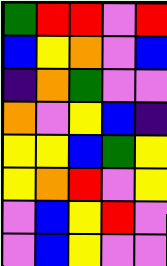[["green", "red", "red", "violet", "red"], ["blue", "yellow", "orange", "violet", "blue"], ["indigo", "orange", "green", "violet", "violet"], ["orange", "violet", "yellow", "blue", "indigo"], ["yellow", "yellow", "blue", "green", "yellow"], ["yellow", "orange", "red", "violet", "yellow"], ["violet", "blue", "yellow", "red", "violet"], ["violet", "blue", "yellow", "violet", "violet"]]